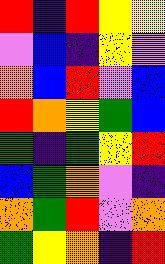[["red", "indigo", "red", "yellow", "yellow"], ["violet", "blue", "indigo", "yellow", "violet"], ["orange", "blue", "red", "violet", "blue"], ["red", "orange", "yellow", "green", "blue"], ["green", "indigo", "green", "yellow", "red"], ["blue", "green", "orange", "violet", "indigo"], ["orange", "green", "red", "violet", "orange"], ["green", "yellow", "orange", "indigo", "red"]]